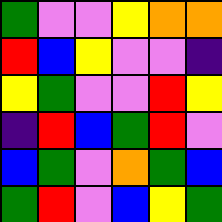[["green", "violet", "violet", "yellow", "orange", "orange"], ["red", "blue", "yellow", "violet", "violet", "indigo"], ["yellow", "green", "violet", "violet", "red", "yellow"], ["indigo", "red", "blue", "green", "red", "violet"], ["blue", "green", "violet", "orange", "green", "blue"], ["green", "red", "violet", "blue", "yellow", "green"]]